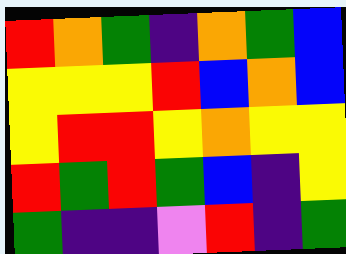[["red", "orange", "green", "indigo", "orange", "green", "blue"], ["yellow", "yellow", "yellow", "red", "blue", "orange", "blue"], ["yellow", "red", "red", "yellow", "orange", "yellow", "yellow"], ["red", "green", "red", "green", "blue", "indigo", "yellow"], ["green", "indigo", "indigo", "violet", "red", "indigo", "green"]]